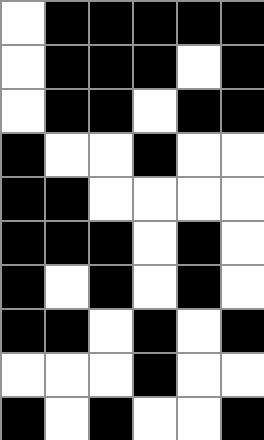[["white", "black", "black", "black", "black", "black"], ["white", "black", "black", "black", "white", "black"], ["white", "black", "black", "white", "black", "black"], ["black", "white", "white", "black", "white", "white"], ["black", "black", "white", "white", "white", "white"], ["black", "black", "black", "white", "black", "white"], ["black", "white", "black", "white", "black", "white"], ["black", "black", "white", "black", "white", "black"], ["white", "white", "white", "black", "white", "white"], ["black", "white", "black", "white", "white", "black"]]